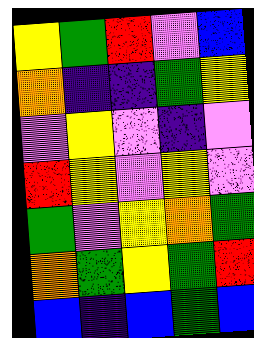[["yellow", "green", "red", "violet", "blue"], ["orange", "indigo", "indigo", "green", "yellow"], ["violet", "yellow", "violet", "indigo", "violet"], ["red", "yellow", "violet", "yellow", "violet"], ["green", "violet", "yellow", "orange", "green"], ["orange", "green", "yellow", "green", "red"], ["blue", "indigo", "blue", "green", "blue"]]